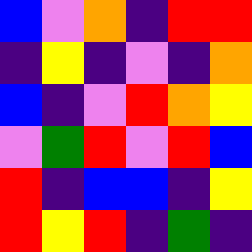[["blue", "violet", "orange", "indigo", "red", "red"], ["indigo", "yellow", "indigo", "violet", "indigo", "orange"], ["blue", "indigo", "violet", "red", "orange", "yellow"], ["violet", "green", "red", "violet", "red", "blue"], ["red", "indigo", "blue", "blue", "indigo", "yellow"], ["red", "yellow", "red", "indigo", "green", "indigo"]]